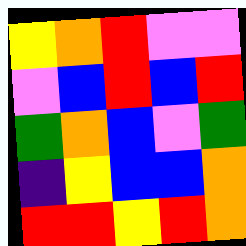[["yellow", "orange", "red", "violet", "violet"], ["violet", "blue", "red", "blue", "red"], ["green", "orange", "blue", "violet", "green"], ["indigo", "yellow", "blue", "blue", "orange"], ["red", "red", "yellow", "red", "orange"]]